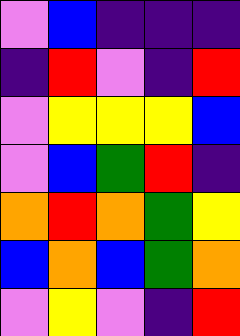[["violet", "blue", "indigo", "indigo", "indigo"], ["indigo", "red", "violet", "indigo", "red"], ["violet", "yellow", "yellow", "yellow", "blue"], ["violet", "blue", "green", "red", "indigo"], ["orange", "red", "orange", "green", "yellow"], ["blue", "orange", "blue", "green", "orange"], ["violet", "yellow", "violet", "indigo", "red"]]